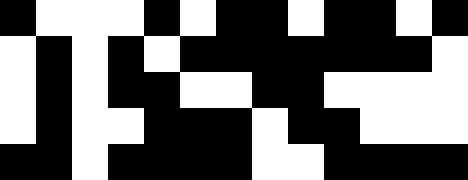[["black", "white", "white", "white", "black", "white", "black", "black", "white", "black", "black", "white", "black"], ["white", "black", "white", "black", "white", "black", "black", "black", "black", "black", "black", "black", "white"], ["white", "black", "white", "black", "black", "white", "white", "black", "black", "white", "white", "white", "white"], ["white", "black", "white", "white", "black", "black", "black", "white", "black", "black", "white", "white", "white"], ["black", "black", "white", "black", "black", "black", "black", "white", "white", "black", "black", "black", "black"]]